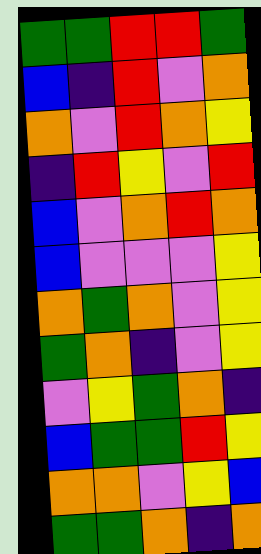[["green", "green", "red", "red", "green"], ["blue", "indigo", "red", "violet", "orange"], ["orange", "violet", "red", "orange", "yellow"], ["indigo", "red", "yellow", "violet", "red"], ["blue", "violet", "orange", "red", "orange"], ["blue", "violet", "violet", "violet", "yellow"], ["orange", "green", "orange", "violet", "yellow"], ["green", "orange", "indigo", "violet", "yellow"], ["violet", "yellow", "green", "orange", "indigo"], ["blue", "green", "green", "red", "yellow"], ["orange", "orange", "violet", "yellow", "blue"], ["green", "green", "orange", "indigo", "orange"]]